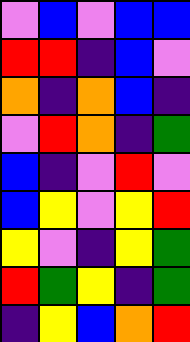[["violet", "blue", "violet", "blue", "blue"], ["red", "red", "indigo", "blue", "violet"], ["orange", "indigo", "orange", "blue", "indigo"], ["violet", "red", "orange", "indigo", "green"], ["blue", "indigo", "violet", "red", "violet"], ["blue", "yellow", "violet", "yellow", "red"], ["yellow", "violet", "indigo", "yellow", "green"], ["red", "green", "yellow", "indigo", "green"], ["indigo", "yellow", "blue", "orange", "red"]]